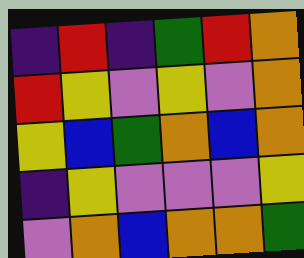[["indigo", "red", "indigo", "green", "red", "orange"], ["red", "yellow", "violet", "yellow", "violet", "orange"], ["yellow", "blue", "green", "orange", "blue", "orange"], ["indigo", "yellow", "violet", "violet", "violet", "yellow"], ["violet", "orange", "blue", "orange", "orange", "green"]]